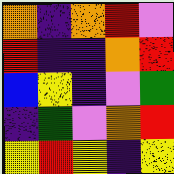[["orange", "indigo", "orange", "red", "violet"], ["red", "indigo", "indigo", "orange", "red"], ["blue", "yellow", "indigo", "violet", "green"], ["indigo", "green", "violet", "orange", "red"], ["yellow", "red", "yellow", "indigo", "yellow"]]